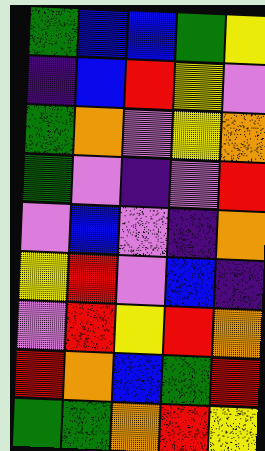[["green", "blue", "blue", "green", "yellow"], ["indigo", "blue", "red", "yellow", "violet"], ["green", "orange", "violet", "yellow", "orange"], ["green", "violet", "indigo", "violet", "red"], ["violet", "blue", "violet", "indigo", "orange"], ["yellow", "red", "violet", "blue", "indigo"], ["violet", "red", "yellow", "red", "orange"], ["red", "orange", "blue", "green", "red"], ["green", "green", "orange", "red", "yellow"]]